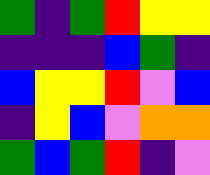[["green", "indigo", "green", "red", "yellow", "yellow"], ["indigo", "indigo", "indigo", "blue", "green", "indigo"], ["blue", "yellow", "yellow", "red", "violet", "blue"], ["indigo", "yellow", "blue", "violet", "orange", "orange"], ["green", "blue", "green", "red", "indigo", "violet"]]